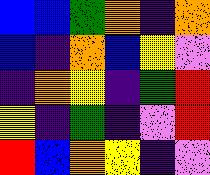[["blue", "blue", "green", "orange", "indigo", "orange"], ["blue", "indigo", "orange", "blue", "yellow", "violet"], ["indigo", "orange", "yellow", "indigo", "green", "red"], ["yellow", "indigo", "green", "indigo", "violet", "red"], ["red", "blue", "orange", "yellow", "indigo", "violet"]]